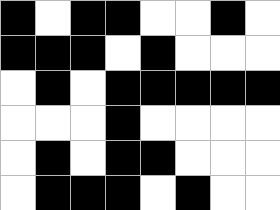[["black", "white", "black", "black", "white", "white", "black", "white"], ["black", "black", "black", "white", "black", "white", "white", "white"], ["white", "black", "white", "black", "black", "black", "black", "black"], ["white", "white", "white", "black", "white", "white", "white", "white"], ["white", "black", "white", "black", "black", "white", "white", "white"], ["white", "black", "black", "black", "white", "black", "white", "white"]]